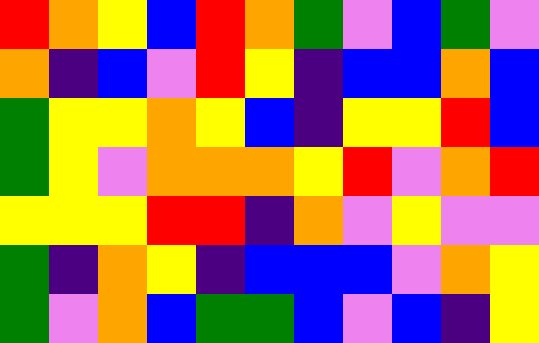[["red", "orange", "yellow", "blue", "red", "orange", "green", "violet", "blue", "green", "violet"], ["orange", "indigo", "blue", "violet", "red", "yellow", "indigo", "blue", "blue", "orange", "blue"], ["green", "yellow", "yellow", "orange", "yellow", "blue", "indigo", "yellow", "yellow", "red", "blue"], ["green", "yellow", "violet", "orange", "orange", "orange", "yellow", "red", "violet", "orange", "red"], ["yellow", "yellow", "yellow", "red", "red", "indigo", "orange", "violet", "yellow", "violet", "violet"], ["green", "indigo", "orange", "yellow", "indigo", "blue", "blue", "blue", "violet", "orange", "yellow"], ["green", "violet", "orange", "blue", "green", "green", "blue", "violet", "blue", "indigo", "yellow"]]